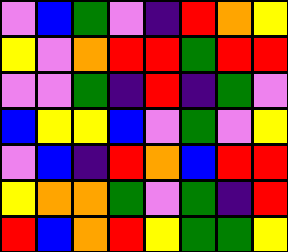[["violet", "blue", "green", "violet", "indigo", "red", "orange", "yellow"], ["yellow", "violet", "orange", "red", "red", "green", "red", "red"], ["violet", "violet", "green", "indigo", "red", "indigo", "green", "violet"], ["blue", "yellow", "yellow", "blue", "violet", "green", "violet", "yellow"], ["violet", "blue", "indigo", "red", "orange", "blue", "red", "red"], ["yellow", "orange", "orange", "green", "violet", "green", "indigo", "red"], ["red", "blue", "orange", "red", "yellow", "green", "green", "yellow"]]